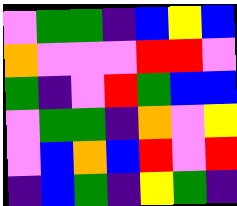[["violet", "green", "green", "indigo", "blue", "yellow", "blue"], ["orange", "violet", "violet", "violet", "red", "red", "violet"], ["green", "indigo", "violet", "red", "green", "blue", "blue"], ["violet", "green", "green", "indigo", "orange", "violet", "yellow"], ["violet", "blue", "orange", "blue", "red", "violet", "red"], ["indigo", "blue", "green", "indigo", "yellow", "green", "indigo"]]